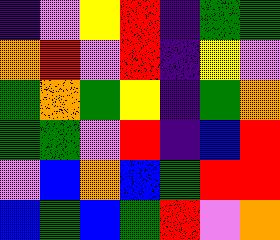[["indigo", "violet", "yellow", "red", "indigo", "green", "green"], ["orange", "red", "violet", "red", "indigo", "yellow", "violet"], ["green", "orange", "green", "yellow", "indigo", "green", "orange"], ["green", "green", "violet", "red", "indigo", "blue", "red"], ["violet", "blue", "orange", "blue", "green", "red", "red"], ["blue", "green", "blue", "green", "red", "violet", "orange"]]